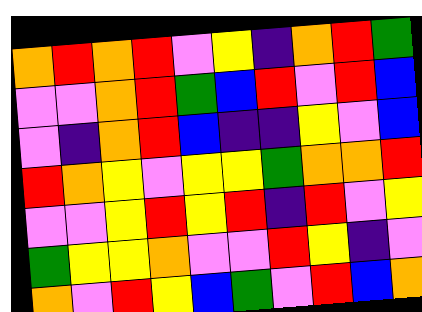[["orange", "red", "orange", "red", "violet", "yellow", "indigo", "orange", "red", "green"], ["violet", "violet", "orange", "red", "green", "blue", "red", "violet", "red", "blue"], ["violet", "indigo", "orange", "red", "blue", "indigo", "indigo", "yellow", "violet", "blue"], ["red", "orange", "yellow", "violet", "yellow", "yellow", "green", "orange", "orange", "red"], ["violet", "violet", "yellow", "red", "yellow", "red", "indigo", "red", "violet", "yellow"], ["green", "yellow", "yellow", "orange", "violet", "violet", "red", "yellow", "indigo", "violet"], ["orange", "violet", "red", "yellow", "blue", "green", "violet", "red", "blue", "orange"]]